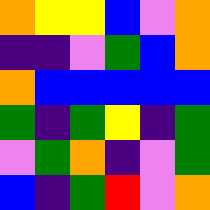[["orange", "yellow", "yellow", "blue", "violet", "orange"], ["indigo", "indigo", "violet", "green", "blue", "orange"], ["orange", "blue", "blue", "blue", "blue", "blue"], ["green", "indigo", "green", "yellow", "indigo", "green"], ["violet", "green", "orange", "indigo", "violet", "green"], ["blue", "indigo", "green", "red", "violet", "orange"]]